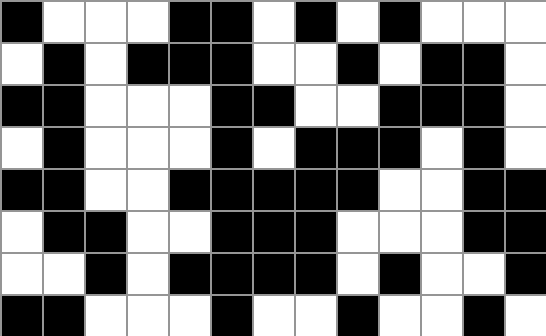[["black", "white", "white", "white", "black", "black", "white", "black", "white", "black", "white", "white", "white"], ["white", "black", "white", "black", "black", "black", "white", "white", "black", "white", "black", "black", "white"], ["black", "black", "white", "white", "white", "black", "black", "white", "white", "black", "black", "black", "white"], ["white", "black", "white", "white", "white", "black", "white", "black", "black", "black", "white", "black", "white"], ["black", "black", "white", "white", "black", "black", "black", "black", "black", "white", "white", "black", "black"], ["white", "black", "black", "white", "white", "black", "black", "black", "white", "white", "white", "black", "black"], ["white", "white", "black", "white", "black", "black", "black", "black", "white", "black", "white", "white", "black"], ["black", "black", "white", "white", "white", "black", "white", "white", "black", "white", "white", "black", "white"]]